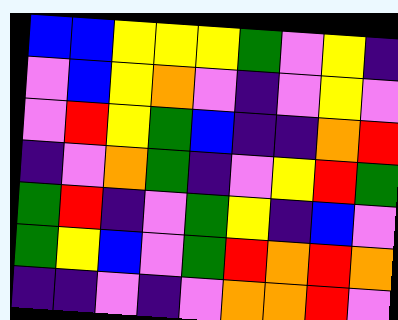[["blue", "blue", "yellow", "yellow", "yellow", "green", "violet", "yellow", "indigo"], ["violet", "blue", "yellow", "orange", "violet", "indigo", "violet", "yellow", "violet"], ["violet", "red", "yellow", "green", "blue", "indigo", "indigo", "orange", "red"], ["indigo", "violet", "orange", "green", "indigo", "violet", "yellow", "red", "green"], ["green", "red", "indigo", "violet", "green", "yellow", "indigo", "blue", "violet"], ["green", "yellow", "blue", "violet", "green", "red", "orange", "red", "orange"], ["indigo", "indigo", "violet", "indigo", "violet", "orange", "orange", "red", "violet"]]